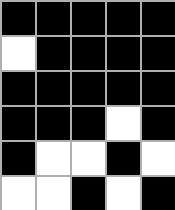[["black", "black", "black", "black", "black"], ["white", "black", "black", "black", "black"], ["black", "black", "black", "black", "black"], ["black", "black", "black", "white", "black"], ["black", "white", "white", "black", "white"], ["white", "white", "black", "white", "black"]]